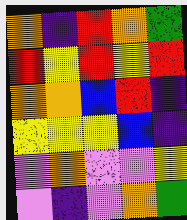[["orange", "indigo", "red", "orange", "green"], ["red", "yellow", "red", "yellow", "red"], ["orange", "orange", "blue", "red", "indigo"], ["yellow", "yellow", "yellow", "blue", "indigo"], ["violet", "orange", "violet", "violet", "yellow"], ["violet", "indigo", "violet", "orange", "green"]]